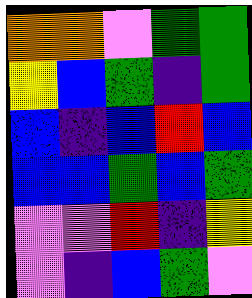[["orange", "orange", "violet", "green", "green"], ["yellow", "blue", "green", "indigo", "green"], ["blue", "indigo", "blue", "red", "blue"], ["blue", "blue", "green", "blue", "green"], ["violet", "violet", "red", "indigo", "yellow"], ["violet", "indigo", "blue", "green", "violet"]]